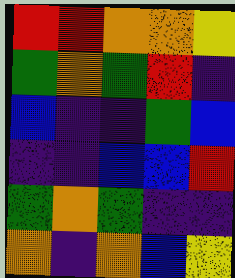[["red", "red", "orange", "orange", "yellow"], ["green", "orange", "green", "red", "indigo"], ["blue", "indigo", "indigo", "green", "blue"], ["indigo", "indigo", "blue", "blue", "red"], ["green", "orange", "green", "indigo", "indigo"], ["orange", "indigo", "orange", "blue", "yellow"]]